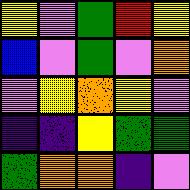[["yellow", "violet", "green", "red", "yellow"], ["blue", "violet", "green", "violet", "orange"], ["violet", "yellow", "orange", "yellow", "violet"], ["indigo", "indigo", "yellow", "green", "green"], ["green", "orange", "orange", "indigo", "violet"]]